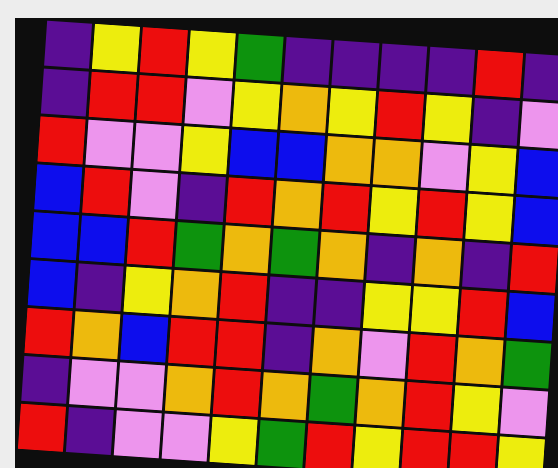[["indigo", "yellow", "red", "yellow", "green", "indigo", "indigo", "indigo", "indigo", "red", "indigo"], ["indigo", "red", "red", "violet", "yellow", "orange", "yellow", "red", "yellow", "indigo", "violet"], ["red", "violet", "violet", "yellow", "blue", "blue", "orange", "orange", "violet", "yellow", "blue"], ["blue", "red", "violet", "indigo", "red", "orange", "red", "yellow", "red", "yellow", "blue"], ["blue", "blue", "red", "green", "orange", "green", "orange", "indigo", "orange", "indigo", "red"], ["blue", "indigo", "yellow", "orange", "red", "indigo", "indigo", "yellow", "yellow", "red", "blue"], ["red", "orange", "blue", "red", "red", "indigo", "orange", "violet", "red", "orange", "green"], ["indigo", "violet", "violet", "orange", "red", "orange", "green", "orange", "red", "yellow", "violet"], ["red", "indigo", "violet", "violet", "yellow", "green", "red", "yellow", "red", "red", "yellow"]]